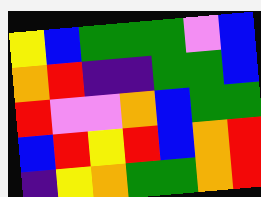[["yellow", "blue", "green", "green", "green", "violet", "blue"], ["orange", "red", "indigo", "indigo", "green", "green", "blue"], ["red", "violet", "violet", "orange", "blue", "green", "green"], ["blue", "red", "yellow", "red", "blue", "orange", "red"], ["indigo", "yellow", "orange", "green", "green", "orange", "red"]]